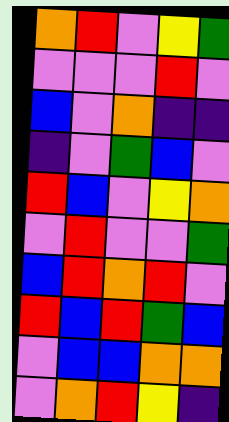[["orange", "red", "violet", "yellow", "green"], ["violet", "violet", "violet", "red", "violet"], ["blue", "violet", "orange", "indigo", "indigo"], ["indigo", "violet", "green", "blue", "violet"], ["red", "blue", "violet", "yellow", "orange"], ["violet", "red", "violet", "violet", "green"], ["blue", "red", "orange", "red", "violet"], ["red", "blue", "red", "green", "blue"], ["violet", "blue", "blue", "orange", "orange"], ["violet", "orange", "red", "yellow", "indigo"]]